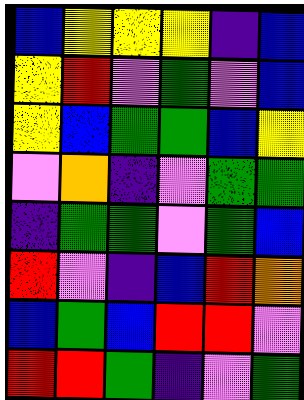[["blue", "yellow", "yellow", "yellow", "indigo", "blue"], ["yellow", "red", "violet", "green", "violet", "blue"], ["yellow", "blue", "green", "green", "blue", "yellow"], ["violet", "orange", "indigo", "violet", "green", "green"], ["indigo", "green", "green", "violet", "green", "blue"], ["red", "violet", "indigo", "blue", "red", "orange"], ["blue", "green", "blue", "red", "red", "violet"], ["red", "red", "green", "indigo", "violet", "green"]]